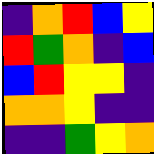[["indigo", "orange", "red", "blue", "yellow"], ["red", "green", "orange", "indigo", "blue"], ["blue", "red", "yellow", "yellow", "indigo"], ["orange", "orange", "yellow", "indigo", "indigo"], ["indigo", "indigo", "green", "yellow", "orange"]]